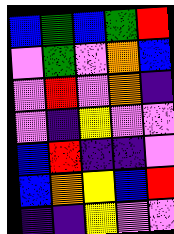[["blue", "green", "blue", "green", "red"], ["violet", "green", "violet", "orange", "blue"], ["violet", "red", "violet", "orange", "indigo"], ["violet", "indigo", "yellow", "violet", "violet"], ["blue", "red", "indigo", "indigo", "violet"], ["blue", "orange", "yellow", "blue", "red"], ["indigo", "indigo", "yellow", "violet", "violet"]]